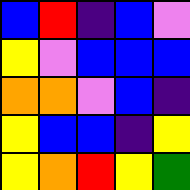[["blue", "red", "indigo", "blue", "violet"], ["yellow", "violet", "blue", "blue", "blue"], ["orange", "orange", "violet", "blue", "indigo"], ["yellow", "blue", "blue", "indigo", "yellow"], ["yellow", "orange", "red", "yellow", "green"]]